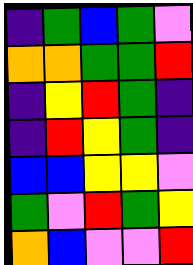[["indigo", "green", "blue", "green", "violet"], ["orange", "orange", "green", "green", "red"], ["indigo", "yellow", "red", "green", "indigo"], ["indigo", "red", "yellow", "green", "indigo"], ["blue", "blue", "yellow", "yellow", "violet"], ["green", "violet", "red", "green", "yellow"], ["orange", "blue", "violet", "violet", "red"]]